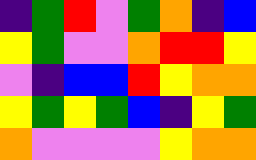[["indigo", "green", "red", "violet", "green", "orange", "indigo", "blue"], ["yellow", "green", "violet", "violet", "orange", "red", "red", "yellow"], ["violet", "indigo", "blue", "blue", "red", "yellow", "orange", "orange"], ["yellow", "green", "yellow", "green", "blue", "indigo", "yellow", "green"], ["orange", "violet", "violet", "violet", "violet", "yellow", "orange", "orange"]]